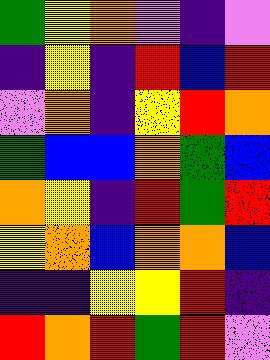[["green", "yellow", "orange", "violet", "indigo", "violet"], ["indigo", "yellow", "indigo", "red", "blue", "red"], ["violet", "orange", "indigo", "yellow", "red", "orange"], ["green", "blue", "blue", "orange", "green", "blue"], ["orange", "yellow", "indigo", "red", "green", "red"], ["yellow", "orange", "blue", "orange", "orange", "blue"], ["indigo", "indigo", "yellow", "yellow", "red", "indigo"], ["red", "orange", "red", "green", "red", "violet"]]